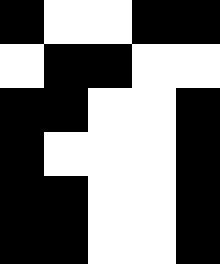[["black", "white", "white", "black", "black"], ["white", "black", "black", "white", "white"], ["black", "black", "white", "white", "black"], ["black", "white", "white", "white", "black"], ["black", "black", "white", "white", "black"], ["black", "black", "white", "white", "black"]]